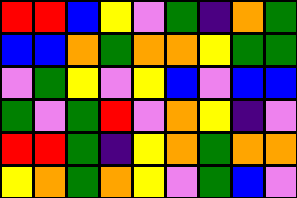[["red", "red", "blue", "yellow", "violet", "green", "indigo", "orange", "green"], ["blue", "blue", "orange", "green", "orange", "orange", "yellow", "green", "green"], ["violet", "green", "yellow", "violet", "yellow", "blue", "violet", "blue", "blue"], ["green", "violet", "green", "red", "violet", "orange", "yellow", "indigo", "violet"], ["red", "red", "green", "indigo", "yellow", "orange", "green", "orange", "orange"], ["yellow", "orange", "green", "orange", "yellow", "violet", "green", "blue", "violet"]]